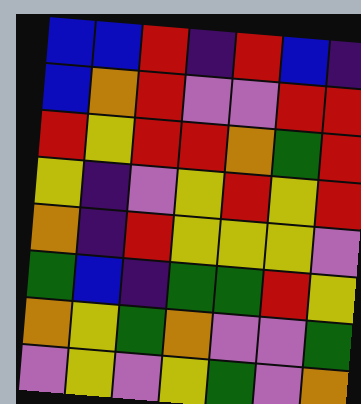[["blue", "blue", "red", "indigo", "red", "blue", "indigo"], ["blue", "orange", "red", "violet", "violet", "red", "red"], ["red", "yellow", "red", "red", "orange", "green", "red"], ["yellow", "indigo", "violet", "yellow", "red", "yellow", "red"], ["orange", "indigo", "red", "yellow", "yellow", "yellow", "violet"], ["green", "blue", "indigo", "green", "green", "red", "yellow"], ["orange", "yellow", "green", "orange", "violet", "violet", "green"], ["violet", "yellow", "violet", "yellow", "green", "violet", "orange"]]